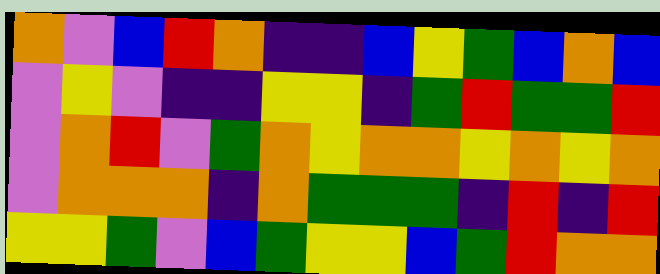[["orange", "violet", "blue", "red", "orange", "indigo", "indigo", "blue", "yellow", "green", "blue", "orange", "blue"], ["violet", "yellow", "violet", "indigo", "indigo", "yellow", "yellow", "indigo", "green", "red", "green", "green", "red"], ["violet", "orange", "red", "violet", "green", "orange", "yellow", "orange", "orange", "yellow", "orange", "yellow", "orange"], ["violet", "orange", "orange", "orange", "indigo", "orange", "green", "green", "green", "indigo", "red", "indigo", "red"], ["yellow", "yellow", "green", "violet", "blue", "green", "yellow", "yellow", "blue", "green", "red", "orange", "orange"]]